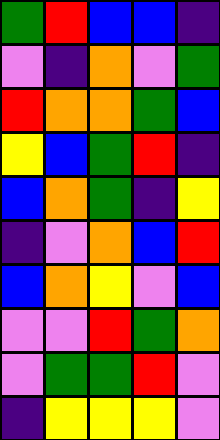[["green", "red", "blue", "blue", "indigo"], ["violet", "indigo", "orange", "violet", "green"], ["red", "orange", "orange", "green", "blue"], ["yellow", "blue", "green", "red", "indigo"], ["blue", "orange", "green", "indigo", "yellow"], ["indigo", "violet", "orange", "blue", "red"], ["blue", "orange", "yellow", "violet", "blue"], ["violet", "violet", "red", "green", "orange"], ["violet", "green", "green", "red", "violet"], ["indigo", "yellow", "yellow", "yellow", "violet"]]